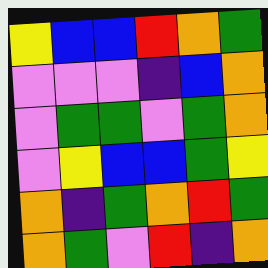[["yellow", "blue", "blue", "red", "orange", "green"], ["violet", "violet", "violet", "indigo", "blue", "orange"], ["violet", "green", "green", "violet", "green", "orange"], ["violet", "yellow", "blue", "blue", "green", "yellow"], ["orange", "indigo", "green", "orange", "red", "green"], ["orange", "green", "violet", "red", "indigo", "orange"]]